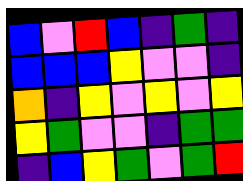[["blue", "violet", "red", "blue", "indigo", "green", "indigo"], ["blue", "blue", "blue", "yellow", "violet", "violet", "indigo"], ["orange", "indigo", "yellow", "violet", "yellow", "violet", "yellow"], ["yellow", "green", "violet", "violet", "indigo", "green", "green"], ["indigo", "blue", "yellow", "green", "violet", "green", "red"]]